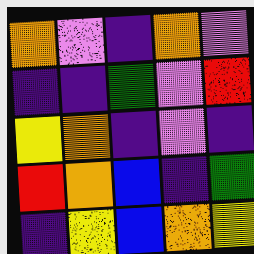[["orange", "violet", "indigo", "orange", "violet"], ["indigo", "indigo", "green", "violet", "red"], ["yellow", "orange", "indigo", "violet", "indigo"], ["red", "orange", "blue", "indigo", "green"], ["indigo", "yellow", "blue", "orange", "yellow"]]